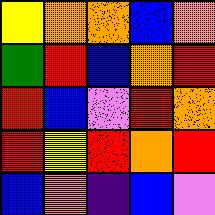[["yellow", "orange", "orange", "blue", "orange"], ["green", "red", "blue", "orange", "red"], ["red", "blue", "violet", "red", "orange"], ["red", "yellow", "red", "orange", "red"], ["blue", "orange", "indigo", "blue", "violet"]]